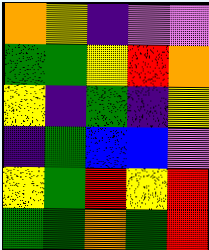[["orange", "yellow", "indigo", "violet", "violet"], ["green", "green", "yellow", "red", "orange"], ["yellow", "indigo", "green", "indigo", "yellow"], ["indigo", "green", "blue", "blue", "violet"], ["yellow", "green", "red", "yellow", "red"], ["green", "green", "orange", "green", "red"]]